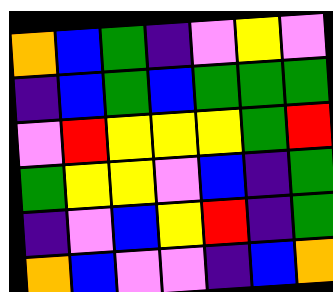[["orange", "blue", "green", "indigo", "violet", "yellow", "violet"], ["indigo", "blue", "green", "blue", "green", "green", "green"], ["violet", "red", "yellow", "yellow", "yellow", "green", "red"], ["green", "yellow", "yellow", "violet", "blue", "indigo", "green"], ["indigo", "violet", "blue", "yellow", "red", "indigo", "green"], ["orange", "blue", "violet", "violet", "indigo", "blue", "orange"]]